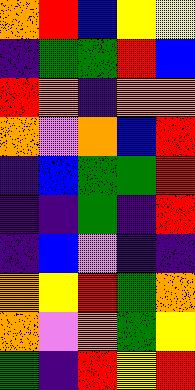[["orange", "red", "blue", "yellow", "yellow"], ["indigo", "green", "green", "red", "blue"], ["red", "orange", "indigo", "orange", "orange"], ["orange", "violet", "orange", "blue", "red"], ["indigo", "blue", "green", "green", "red"], ["indigo", "indigo", "green", "indigo", "red"], ["indigo", "blue", "violet", "indigo", "indigo"], ["orange", "yellow", "red", "green", "orange"], ["orange", "violet", "orange", "green", "yellow"], ["green", "indigo", "red", "yellow", "red"]]